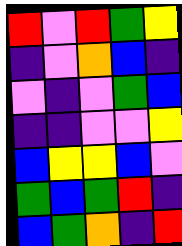[["red", "violet", "red", "green", "yellow"], ["indigo", "violet", "orange", "blue", "indigo"], ["violet", "indigo", "violet", "green", "blue"], ["indigo", "indigo", "violet", "violet", "yellow"], ["blue", "yellow", "yellow", "blue", "violet"], ["green", "blue", "green", "red", "indigo"], ["blue", "green", "orange", "indigo", "red"]]